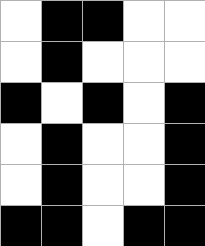[["white", "black", "black", "white", "white"], ["white", "black", "white", "white", "white"], ["black", "white", "black", "white", "black"], ["white", "black", "white", "white", "black"], ["white", "black", "white", "white", "black"], ["black", "black", "white", "black", "black"]]